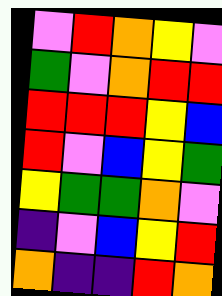[["violet", "red", "orange", "yellow", "violet"], ["green", "violet", "orange", "red", "red"], ["red", "red", "red", "yellow", "blue"], ["red", "violet", "blue", "yellow", "green"], ["yellow", "green", "green", "orange", "violet"], ["indigo", "violet", "blue", "yellow", "red"], ["orange", "indigo", "indigo", "red", "orange"]]